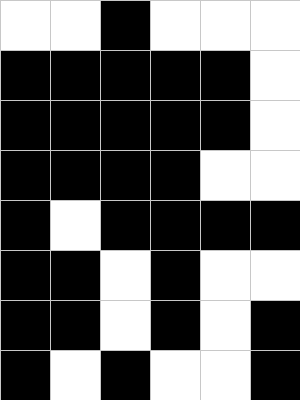[["white", "white", "black", "white", "white", "white"], ["black", "black", "black", "black", "black", "white"], ["black", "black", "black", "black", "black", "white"], ["black", "black", "black", "black", "white", "white"], ["black", "white", "black", "black", "black", "black"], ["black", "black", "white", "black", "white", "white"], ["black", "black", "white", "black", "white", "black"], ["black", "white", "black", "white", "white", "black"]]